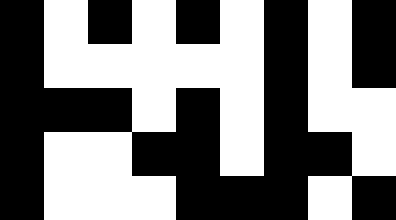[["black", "white", "black", "white", "black", "white", "black", "white", "black"], ["black", "white", "white", "white", "white", "white", "black", "white", "black"], ["black", "black", "black", "white", "black", "white", "black", "white", "white"], ["black", "white", "white", "black", "black", "white", "black", "black", "white"], ["black", "white", "white", "white", "black", "black", "black", "white", "black"]]